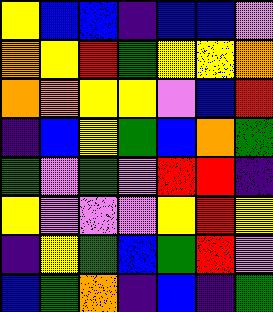[["yellow", "blue", "blue", "indigo", "blue", "blue", "violet"], ["orange", "yellow", "red", "green", "yellow", "yellow", "orange"], ["orange", "orange", "yellow", "yellow", "violet", "blue", "red"], ["indigo", "blue", "yellow", "green", "blue", "orange", "green"], ["green", "violet", "green", "violet", "red", "red", "indigo"], ["yellow", "violet", "violet", "violet", "yellow", "red", "yellow"], ["indigo", "yellow", "green", "blue", "green", "red", "violet"], ["blue", "green", "orange", "indigo", "blue", "indigo", "green"]]